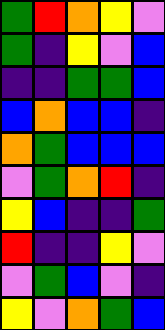[["green", "red", "orange", "yellow", "violet"], ["green", "indigo", "yellow", "violet", "blue"], ["indigo", "indigo", "green", "green", "blue"], ["blue", "orange", "blue", "blue", "indigo"], ["orange", "green", "blue", "blue", "blue"], ["violet", "green", "orange", "red", "indigo"], ["yellow", "blue", "indigo", "indigo", "green"], ["red", "indigo", "indigo", "yellow", "violet"], ["violet", "green", "blue", "violet", "indigo"], ["yellow", "violet", "orange", "green", "blue"]]